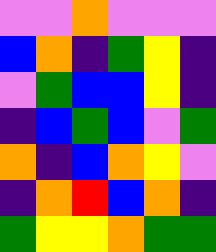[["violet", "violet", "orange", "violet", "violet", "violet"], ["blue", "orange", "indigo", "green", "yellow", "indigo"], ["violet", "green", "blue", "blue", "yellow", "indigo"], ["indigo", "blue", "green", "blue", "violet", "green"], ["orange", "indigo", "blue", "orange", "yellow", "violet"], ["indigo", "orange", "red", "blue", "orange", "indigo"], ["green", "yellow", "yellow", "orange", "green", "green"]]